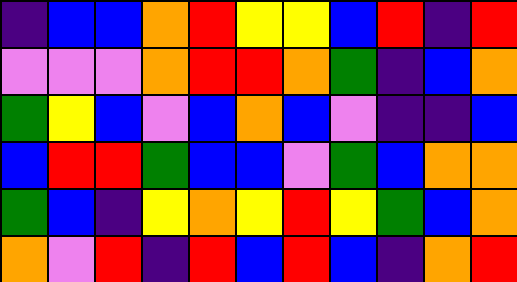[["indigo", "blue", "blue", "orange", "red", "yellow", "yellow", "blue", "red", "indigo", "red"], ["violet", "violet", "violet", "orange", "red", "red", "orange", "green", "indigo", "blue", "orange"], ["green", "yellow", "blue", "violet", "blue", "orange", "blue", "violet", "indigo", "indigo", "blue"], ["blue", "red", "red", "green", "blue", "blue", "violet", "green", "blue", "orange", "orange"], ["green", "blue", "indigo", "yellow", "orange", "yellow", "red", "yellow", "green", "blue", "orange"], ["orange", "violet", "red", "indigo", "red", "blue", "red", "blue", "indigo", "orange", "red"]]